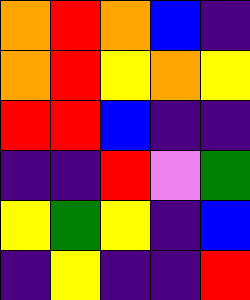[["orange", "red", "orange", "blue", "indigo"], ["orange", "red", "yellow", "orange", "yellow"], ["red", "red", "blue", "indigo", "indigo"], ["indigo", "indigo", "red", "violet", "green"], ["yellow", "green", "yellow", "indigo", "blue"], ["indigo", "yellow", "indigo", "indigo", "red"]]